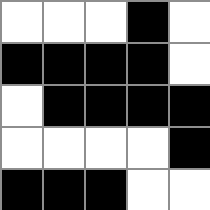[["white", "white", "white", "black", "white"], ["black", "black", "black", "black", "white"], ["white", "black", "black", "black", "black"], ["white", "white", "white", "white", "black"], ["black", "black", "black", "white", "white"]]